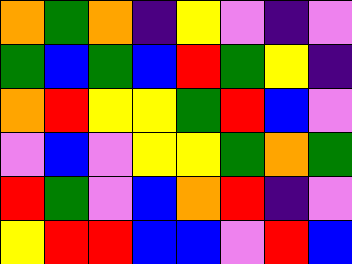[["orange", "green", "orange", "indigo", "yellow", "violet", "indigo", "violet"], ["green", "blue", "green", "blue", "red", "green", "yellow", "indigo"], ["orange", "red", "yellow", "yellow", "green", "red", "blue", "violet"], ["violet", "blue", "violet", "yellow", "yellow", "green", "orange", "green"], ["red", "green", "violet", "blue", "orange", "red", "indigo", "violet"], ["yellow", "red", "red", "blue", "blue", "violet", "red", "blue"]]